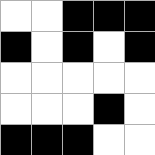[["white", "white", "black", "black", "black"], ["black", "white", "black", "white", "black"], ["white", "white", "white", "white", "white"], ["white", "white", "white", "black", "white"], ["black", "black", "black", "white", "white"]]